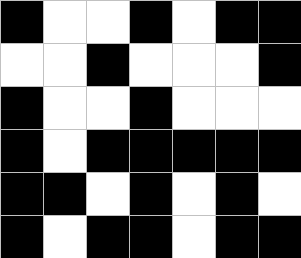[["black", "white", "white", "black", "white", "black", "black"], ["white", "white", "black", "white", "white", "white", "black"], ["black", "white", "white", "black", "white", "white", "white"], ["black", "white", "black", "black", "black", "black", "black"], ["black", "black", "white", "black", "white", "black", "white"], ["black", "white", "black", "black", "white", "black", "black"]]